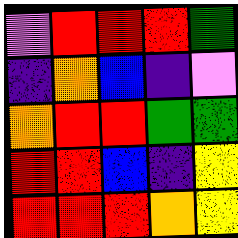[["violet", "red", "red", "red", "green"], ["indigo", "orange", "blue", "indigo", "violet"], ["orange", "red", "red", "green", "green"], ["red", "red", "blue", "indigo", "yellow"], ["red", "red", "red", "orange", "yellow"]]